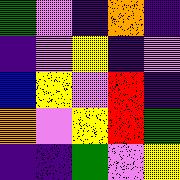[["green", "violet", "indigo", "orange", "indigo"], ["indigo", "violet", "yellow", "indigo", "violet"], ["blue", "yellow", "violet", "red", "indigo"], ["orange", "violet", "yellow", "red", "green"], ["indigo", "indigo", "green", "violet", "yellow"]]